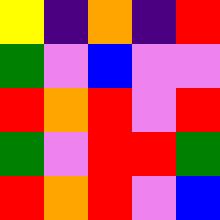[["yellow", "indigo", "orange", "indigo", "red"], ["green", "violet", "blue", "violet", "violet"], ["red", "orange", "red", "violet", "red"], ["green", "violet", "red", "red", "green"], ["red", "orange", "red", "violet", "blue"]]